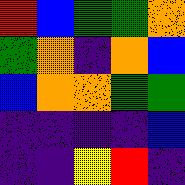[["red", "blue", "green", "green", "orange"], ["green", "orange", "indigo", "orange", "blue"], ["blue", "orange", "orange", "green", "green"], ["indigo", "indigo", "indigo", "indigo", "blue"], ["indigo", "indigo", "yellow", "red", "indigo"]]